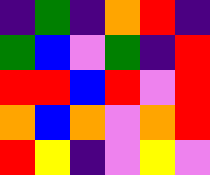[["indigo", "green", "indigo", "orange", "red", "indigo"], ["green", "blue", "violet", "green", "indigo", "red"], ["red", "red", "blue", "red", "violet", "red"], ["orange", "blue", "orange", "violet", "orange", "red"], ["red", "yellow", "indigo", "violet", "yellow", "violet"]]